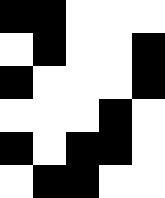[["black", "black", "white", "white", "white"], ["white", "black", "white", "white", "black"], ["black", "white", "white", "white", "black"], ["white", "white", "white", "black", "white"], ["black", "white", "black", "black", "white"], ["white", "black", "black", "white", "white"]]